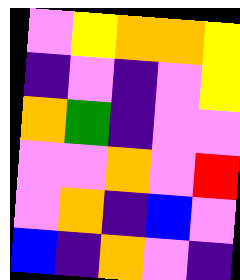[["violet", "yellow", "orange", "orange", "yellow"], ["indigo", "violet", "indigo", "violet", "yellow"], ["orange", "green", "indigo", "violet", "violet"], ["violet", "violet", "orange", "violet", "red"], ["violet", "orange", "indigo", "blue", "violet"], ["blue", "indigo", "orange", "violet", "indigo"]]